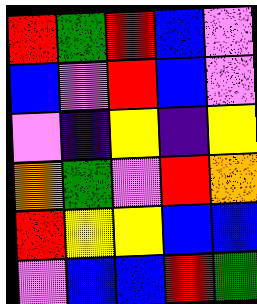[["red", "green", "red", "blue", "violet"], ["blue", "violet", "red", "blue", "violet"], ["violet", "indigo", "yellow", "indigo", "yellow"], ["orange", "green", "violet", "red", "orange"], ["red", "yellow", "yellow", "blue", "blue"], ["violet", "blue", "blue", "red", "green"]]